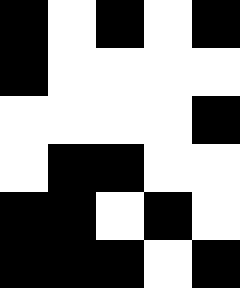[["black", "white", "black", "white", "black"], ["black", "white", "white", "white", "white"], ["white", "white", "white", "white", "black"], ["white", "black", "black", "white", "white"], ["black", "black", "white", "black", "white"], ["black", "black", "black", "white", "black"]]